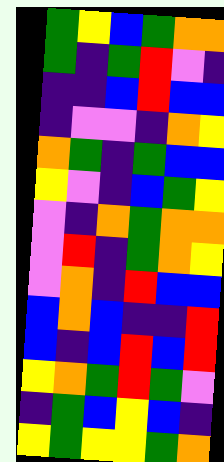[["green", "yellow", "blue", "green", "orange", "orange"], ["green", "indigo", "green", "red", "violet", "indigo"], ["indigo", "indigo", "blue", "red", "blue", "blue"], ["indigo", "violet", "violet", "indigo", "orange", "yellow"], ["orange", "green", "indigo", "green", "blue", "blue"], ["yellow", "violet", "indigo", "blue", "green", "yellow"], ["violet", "indigo", "orange", "green", "orange", "orange"], ["violet", "red", "indigo", "green", "orange", "yellow"], ["violet", "orange", "indigo", "red", "blue", "blue"], ["blue", "orange", "blue", "indigo", "indigo", "red"], ["blue", "indigo", "blue", "red", "blue", "red"], ["yellow", "orange", "green", "red", "green", "violet"], ["indigo", "green", "blue", "yellow", "blue", "indigo"], ["yellow", "green", "yellow", "yellow", "green", "orange"]]